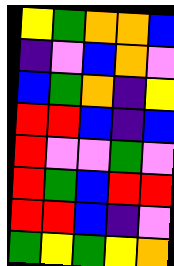[["yellow", "green", "orange", "orange", "blue"], ["indigo", "violet", "blue", "orange", "violet"], ["blue", "green", "orange", "indigo", "yellow"], ["red", "red", "blue", "indigo", "blue"], ["red", "violet", "violet", "green", "violet"], ["red", "green", "blue", "red", "red"], ["red", "red", "blue", "indigo", "violet"], ["green", "yellow", "green", "yellow", "orange"]]